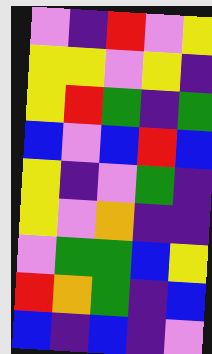[["violet", "indigo", "red", "violet", "yellow"], ["yellow", "yellow", "violet", "yellow", "indigo"], ["yellow", "red", "green", "indigo", "green"], ["blue", "violet", "blue", "red", "blue"], ["yellow", "indigo", "violet", "green", "indigo"], ["yellow", "violet", "orange", "indigo", "indigo"], ["violet", "green", "green", "blue", "yellow"], ["red", "orange", "green", "indigo", "blue"], ["blue", "indigo", "blue", "indigo", "violet"]]